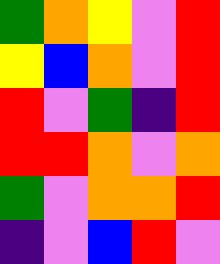[["green", "orange", "yellow", "violet", "red"], ["yellow", "blue", "orange", "violet", "red"], ["red", "violet", "green", "indigo", "red"], ["red", "red", "orange", "violet", "orange"], ["green", "violet", "orange", "orange", "red"], ["indigo", "violet", "blue", "red", "violet"]]